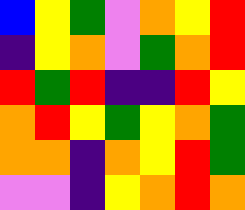[["blue", "yellow", "green", "violet", "orange", "yellow", "red"], ["indigo", "yellow", "orange", "violet", "green", "orange", "red"], ["red", "green", "red", "indigo", "indigo", "red", "yellow"], ["orange", "red", "yellow", "green", "yellow", "orange", "green"], ["orange", "orange", "indigo", "orange", "yellow", "red", "green"], ["violet", "violet", "indigo", "yellow", "orange", "red", "orange"]]